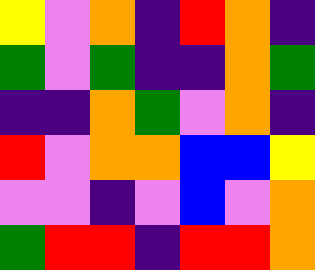[["yellow", "violet", "orange", "indigo", "red", "orange", "indigo"], ["green", "violet", "green", "indigo", "indigo", "orange", "green"], ["indigo", "indigo", "orange", "green", "violet", "orange", "indigo"], ["red", "violet", "orange", "orange", "blue", "blue", "yellow"], ["violet", "violet", "indigo", "violet", "blue", "violet", "orange"], ["green", "red", "red", "indigo", "red", "red", "orange"]]